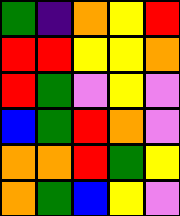[["green", "indigo", "orange", "yellow", "red"], ["red", "red", "yellow", "yellow", "orange"], ["red", "green", "violet", "yellow", "violet"], ["blue", "green", "red", "orange", "violet"], ["orange", "orange", "red", "green", "yellow"], ["orange", "green", "blue", "yellow", "violet"]]